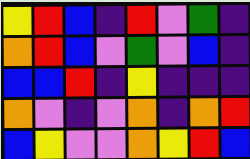[["yellow", "red", "blue", "indigo", "red", "violet", "green", "indigo"], ["orange", "red", "blue", "violet", "green", "violet", "blue", "indigo"], ["blue", "blue", "red", "indigo", "yellow", "indigo", "indigo", "indigo"], ["orange", "violet", "indigo", "violet", "orange", "indigo", "orange", "red"], ["blue", "yellow", "violet", "violet", "orange", "yellow", "red", "blue"]]